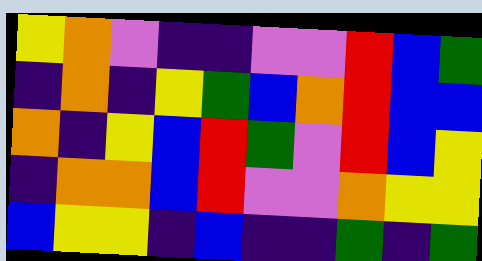[["yellow", "orange", "violet", "indigo", "indigo", "violet", "violet", "red", "blue", "green"], ["indigo", "orange", "indigo", "yellow", "green", "blue", "orange", "red", "blue", "blue"], ["orange", "indigo", "yellow", "blue", "red", "green", "violet", "red", "blue", "yellow"], ["indigo", "orange", "orange", "blue", "red", "violet", "violet", "orange", "yellow", "yellow"], ["blue", "yellow", "yellow", "indigo", "blue", "indigo", "indigo", "green", "indigo", "green"]]